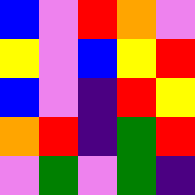[["blue", "violet", "red", "orange", "violet"], ["yellow", "violet", "blue", "yellow", "red"], ["blue", "violet", "indigo", "red", "yellow"], ["orange", "red", "indigo", "green", "red"], ["violet", "green", "violet", "green", "indigo"]]